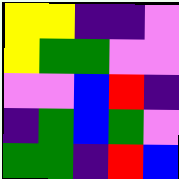[["yellow", "yellow", "indigo", "indigo", "violet"], ["yellow", "green", "green", "violet", "violet"], ["violet", "violet", "blue", "red", "indigo"], ["indigo", "green", "blue", "green", "violet"], ["green", "green", "indigo", "red", "blue"]]